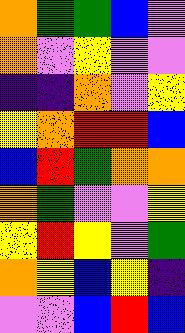[["orange", "green", "green", "blue", "violet"], ["orange", "violet", "yellow", "violet", "violet"], ["indigo", "indigo", "orange", "violet", "yellow"], ["yellow", "orange", "red", "red", "blue"], ["blue", "red", "green", "orange", "orange"], ["orange", "green", "violet", "violet", "yellow"], ["yellow", "red", "yellow", "violet", "green"], ["orange", "yellow", "blue", "yellow", "indigo"], ["violet", "violet", "blue", "red", "blue"]]